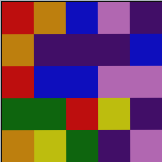[["red", "orange", "blue", "violet", "indigo"], ["orange", "indigo", "indigo", "indigo", "blue"], ["red", "blue", "blue", "violet", "violet"], ["green", "green", "red", "yellow", "indigo"], ["orange", "yellow", "green", "indigo", "violet"]]